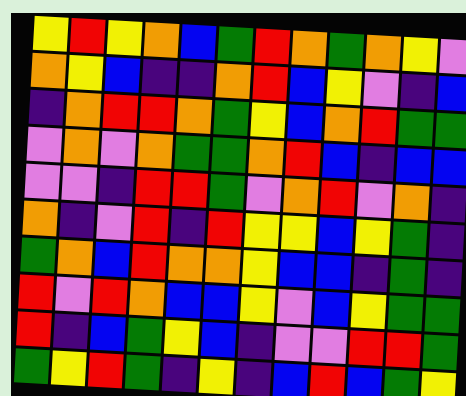[["yellow", "red", "yellow", "orange", "blue", "green", "red", "orange", "green", "orange", "yellow", "violet"], ["orange", "yellow", "blue", "indigo", "indigo", "orange", "red", "blue", "yellow", "violet", "indigo", "blue"], ["indigo", "orange", "red", "red", "orange", "green", "yellow", "blue", "orange", "red", "green", "green"], ["violet", "orange", "violet", "orange", "green", "green", "orange", "red", "blue", "indigo", "blue", "blue"], ["violet", "violet", "indigo", "red", "red", "green", "violet", "orange", "red", "violet", "orange", "indigo"], ["orange", "indigo", "violet", "red", "indigo", "red", "yellow", "yellow", "blue", "yellow", "green", "indigo"], ["green", "orange", "blue", "red", "orange", "orange", "yellow", "blue", "blue", "indigo", "green", "indigo"], ["red", "violet", "red", "orange", "blue", "blue", "yellow", "violet", "blue", "yellow", "green", "green"], ["red", "indigo", "blue", "green", "yellow", "blue", "indigo", "violet", "violet", "red", "red", "green"], ["green", "yellow", "red", "green", "indigo", "yellow", "indigo", "blue", "red", "blue", "green", "yellow"]]